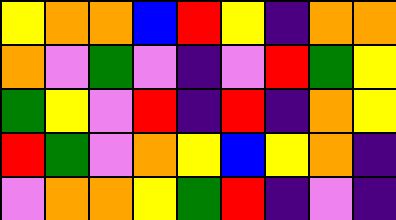[["yellow", "orange", "orange", "blue", "red", "yellow", "indigo", "orange", "orange"], ["orange", "violet", "green", "violet", "indigo", "violet", "red", "green", "yellow"], ["green", "yellow", "violet", "red", "indigo", "red", "indigo", "orange", "yellow"], ["red", "green", "violet", "orange", "yellow", "blue", "yellow", "orange", "indigo"], ["violet", "orange", "orange", "yellow", "green", "red", "indigo", "violet", "indigo"]]